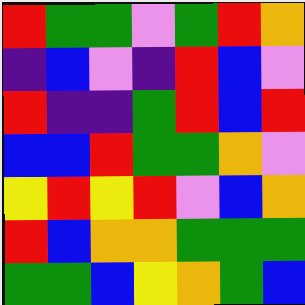[["red", "green", "green", "violet", "green", "red", "orange"], ["indigo", "blue", "violet", "indigo", "red", "blue", "violet"], ["red", "indigo", "indigo", "green", "red", "blue", "red"], ["blue", "blue", "red", "green", "green", "orange", "violet"], ["yellow", "red", "yellow", "red", "violet", "blue", "orange"], ["red", "blue", "orange", "orange", "green", "green", "green"], ["green", "green", "blue", "yellow", "orange", "green", "blue"]]